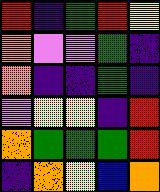[["red", "indigo", "green", "red", "yellow"], ["orange", "violet", "violet", "green", "indigo"], ["orange", "indigo", "indigo", "green", "indigo"], ["violet", "yellow", "yellow", "indigo", "red"], ["orange", "green", "green", "green", "red"], ["indigo", "orange", "yellow", "blue", "orange"]]